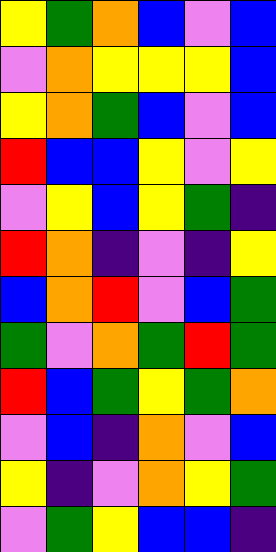[["yellow", "green", "orange", "blue", "violet", "blue"], ["violet", "orange", "yellow", "yellow", "yellow", "blue"], ["yellow", "orange", "green", "blue", "violet", "blue"], ["red", "blue", "blue", "yellow", "violet", "yellow"], ["violet", "yellow", "blue", "yellow", "green", "indigo"], ["red", "orange", "indigo", "violet", "indigo", "yellow"], ["blue", "orange", "red", "violet", "blue", "green"], ["green", "violet", "orange", "green", "red", "green"], ["red", "blue", "green", "yellow", "green", "orange"], ["violet", "blue", "indigo", "orange", "violet", "blue"], ["yellow", "indigo", "violet", "orange", "yellow", "green"], ["violet", "green", "yellow", "blue", "blue", "indigo"]]